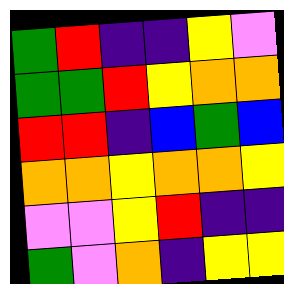[["green", "red", "indigo", "indigo", "yellow", "violet"], ["green", "green", "red", "yellow", "orange", "orange"], ["red", "red", "indigo", "blue", "green", "blue"], ["orange", "orange", "yellow", "orange", "orange", "yellow"], ["violet", "violet", "yellow", "red", "indigo", "indigo"], ["green", "violet", "orange", "indigo", "yellow", "yellow"]]